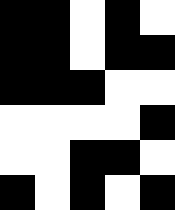[["black", "black", "white", "black", "white"], ["black", "black", "white", "black", "black"], ["black", "black", "black", "white", "white"], ["white", "white", "white", "white", "black"], ["white", "white", "black", "black", "white"], ["black", "white", "black", "white", "black"]]